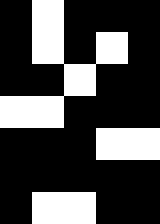[["black", "white", "black", "black", "black"], ["black", "white", "black", "white", "black"], ["black", "black", "white", "black", "black"], ["white", "white", "black", "black", "black"], ["black", "black", "black", "white", "white"], ["black", "black", "black", "black", "black"], ["black", "white", "white", "black", "black"]]